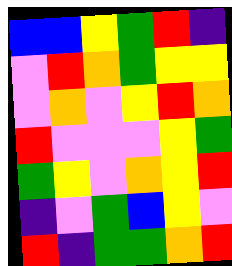[["blue", "blue", "yellow", "green", "red", "indigo"], ["violet", "red", "orange", "green", "yellow", "yellow"], ["violet", "orange", "violet", "yellow", "red", "orange"], ["red", "violet", "violet", "violet", "yellow", "green"], ["green", "yellow", "violet", "orange", "yellow", "red"], ["indigo", "violet", "green", "blue", "yellow", "violet"], ["red", "indigo", "green", "green", "orange", "red"]]